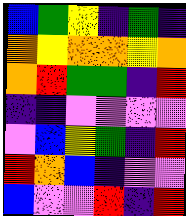[["blue", "green", "yellow", "indigo", "green", "indigo"], ["orange", "yellow", "orange", "orange", "yellow", "orange"], ["orange", "red", "green", "green", "indigo", "red"], ["indigo", "indigo", "violet", "violet", "violet", "violet"], ["violet", "blue", "yellow", "green", "indigo", "red"], ["red", "orange", "blue", "indigo", "violet", "violet"], ["blue", "violet", "violet", "red", "indigo", "red"]]